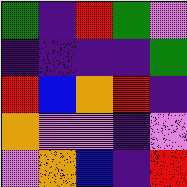[["green", "indigo", "red", "green", "violet"], ["indigo", "indigo", "indigo", "indigo", "green"], ["red", "blue", "orange", "red", "indigo"], ["orange", "violet", "violet", "indigo", "violet"], ["violet", "orange", "blue", "indigo", "red"]]